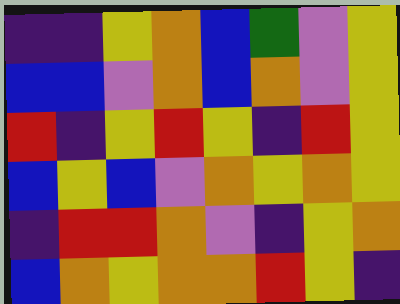[["indigo", "indigo", "yellow", "orange", "blue", "green", "violet", "yellow"], ["blue", "blue", "violet", "orange", "blue", "orange", "violet", "yellow"], ["red", "indigo", "yellow", "red", "yellow", "indigo", "red", "yellow"], ["blue", "yellow", "blue", "violet", "orange", "yellow", "orange", "yellow"], ["indigo", "red", "red", "orange", "violet", "indigo", "yellow", "orange"], ["blue", "orange", "yellow", "orange", "orange", "red", "yellow", "indigo"]]